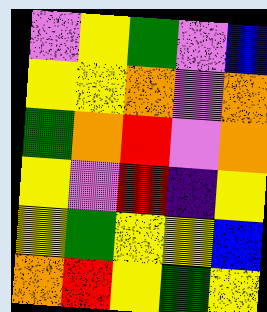[["violet", "yellow", "green", "violet", "blue"], ["yellow", "yellow", "orange", "violet", "orange"], ["green", "orange", "red", "violet", "orange"], ["yellow", "violet", "red", "indigo", "yellow"], ["yellow", "green", "yellow", "yellow", "blue"], ["orange", "red", "yellow", "green", "yellow"]]